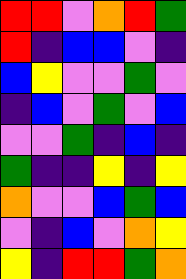[["red", "red", "violet", "orange", "red", "green"], ["red", "indigo", "blue", "blue", "violet", "indigo"], ["blue", "yellow", "violet", "violet", "green", "violet"], ["indigo", "blue", "violet", "green", "violet", "blue"], ["violet", "violet", "green", "indigo", "blue", "indigo"], ["green", "indigo", "indigo", "yellow", "indigo", "yellow"], ["orange", "violet", "violet", "blue", "green", "blue"], ["violet", "indigo", "blue", "violet", "orange", "yellow"], ["yellow", "indigo", "red", "red", "green", "orange"]]